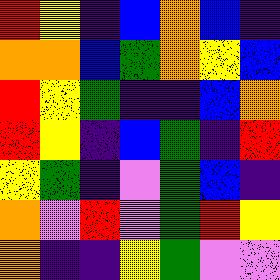[["red", "yellow", "indigo", "blue", "orange", "blue", "indigo"], ["orange", "orange", "blue", "green", "orange", "yellow", "blue"], ["red", "yellow", "green", "indigo", "indigo", "blue", "orange"], ["red", "yellow", "indigo", "blue", "green", "indigo", "red"], ["yellow", "green", "indigo", "violet", "green", "blue", "indigo"], ["orange", "violet", "red", "violet", "green", "red", "yellow"], ["orange", "indigo", "indigo", "yellow", "green", "violet", "violet"]]